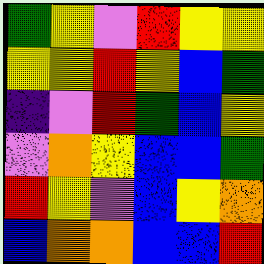[["green", "yellow", "violet", "red", "yellow", "yellow"], ["yellow", "yellow", "red", "yellow", "blue", "green"], ["indigo", "violet", "red", "green", "blue", "yellow"], ["violet", "orange", "yellow", "blue", "blue", "green"], ["red", "yellow", "violet", "blue", "yellow", "orange"], ["blue", "orange", "orange", "blue", "blue", "red"]]